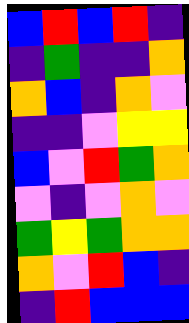[["blue", "red", "blue", "red", "indigo"], ["indigo", "green", "indigo", "indigo", "orange"], ["orange", "blue", "indigo", "orange", "violet"], ["indigo", "indigo", "violet", "yellow", "yellow"], ["blue", "violet", "red", "green", "orange"], ["violet", "indigo", "violet", "orange", "violet"], ["green", "yellow", "green", "orange", "orange"], ["orange", "violet", "red", "blue", "indigo"], ["indigo", "red", "blue", "blue", "blue"]]